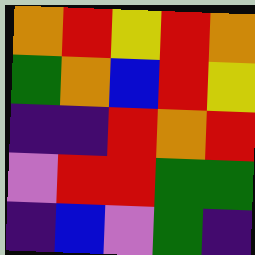[["orange", "red", "yellow", "red", "orange"], ["green", "orange", "blue", "red", "yellow"], ["indigo", "indigo", "red", "orange", "red"], ["violet", "red", "red", "green", "green"], ["indigo", "blue", "violet", "green", "indigo"]]